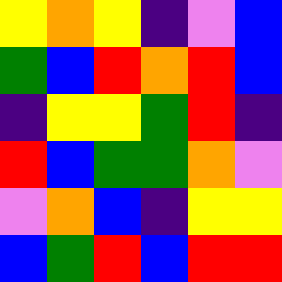[["yellow", "orange", "yellow", "indigo", "violet", "blue"], ["green", "blue", "red", "orange", "red", "blue"], ["indigo", "yellow", "yellow", "green", "red", "indigo"], ["red", "blue", "green", "green", "orange", "violet"], ["violet", "orange", "blue", "indigo", "yellow", "yellow"], ["blue", "green", "red", "blue", "red", "red"]]